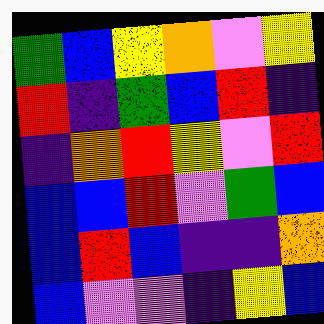[["green", "blue", "yellow", "orange", "violet", "yellow"], ["red", "indigo", "green", "blue", "red", "indigo"], ["indigo", "orange", "red", "yellow", "violet", "red"], ["blue", "blue", "red", "violet", "green", "blue"], ["blue", "red", "blue", "indigo", "indigo", "orange"], ["blue", "violet", "violet", "indigo", "yellow", "blue"]]